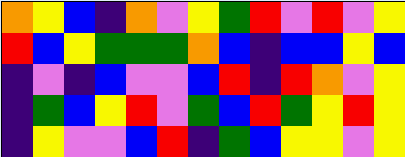[["orange", "yellow", "blue", "indigo", "orange", "violet", "yellow", "green", "red", "violet", "red", "violet", "yellow"], ["red", "blue", "yellow", "green", "green", "green", "orange", "blue", "indigo", "blue", "blue", "yellow", "blue"], ["indigo", "violet", "indigo", "blue", "violet", "violet", "blue", "red", "indigo", "red", "orange", "violet", "yellow"], ["indigo", "green", "blue", "yellow", "red", "violet", "green", "blue", "red", "green", "yellow", "red", "yellow"], ["indigo", "yellow", "violet", "violet", "blue", "red", "indigo", "green", "blue", "yellow", "yellow", "violet", "yellow"]]